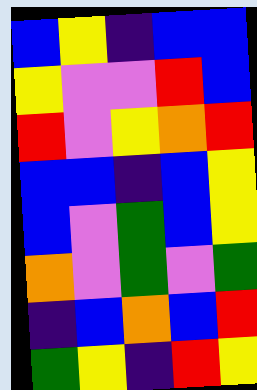[["blue", "yellow", "indigo", "blue", "blue"], ["yellow", "violet", "violet", "red", "blue"], ["red", "violet", "yellow", "orange", "red"], ["blue", "blue", "indigo", "blue", "yellow"], ["blue", "violet", "green", "blue", "yellow"], ["orange", "violet", "green", "violet", "green"], ["indigo", "blue", "orange", "blue", "red"], ["green", "yellow", "indigo", "red", "yellow"]]